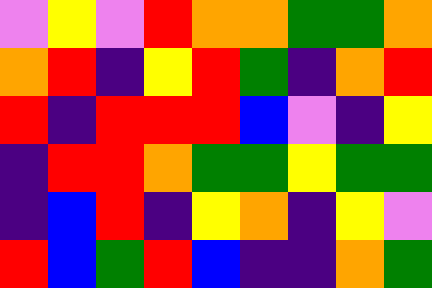[["violet", "yellow", "violet", "red", "orange", "orange", "green", "green", "orange"], ["orange", "red", "indigo", "yellow", "red", "green", "indigo", "orange", "red"], ["red", "indigo", "red", "red", "red", "blue", "violet", "indigo", "yellow"], ["indigo", "red", "red", "orange", "green", "green", "yellow", "green", "green"], ["indigo", "blue", "red", "indigo", "yellow", "orange", "indigo", "yellow", "violet"], ["red", "blue", "green", "red", "blue", "indigo", "indigo", "orange", "green"]]